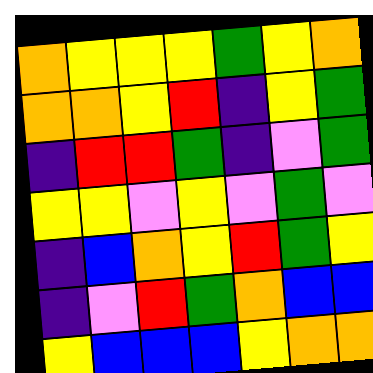[["orange", "yellow", "yellow", "yellow", "green", "yellow", "orange"], ["orange", "orange", "yellow", "red", "indigo", "yellow", "green"], ["indigo", "red", "red", "green", "indigo", "violet", "green"], ["yellow", "yellow", "violet", "yellow", "violet", "green", "violet"], ["indigo", "blue", "orange", "yellow", "red", "green", "yellow"], ["indigo", "violet", "red", "green", "orange", "blue", "blue"], ["yellow", "blue", "blue", "blue", "yellow", "orange", "orange"]]